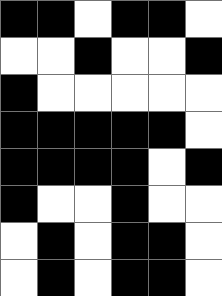[["black", "black", "white", "black", "black", "white"], ["white", "white", "black", "white", "white", "black"], ["black", "white", "white", "white", "white", "white"], ["black", "black", "black", "black", "black", "white"], ["black", "black", "black", "black", "white", "black"], ["black", "white", "white", "black", "white", "white"], ["white", "black", "white", "black", "black", "white"], ["white", "black", "white", "black", "black", "white"]]